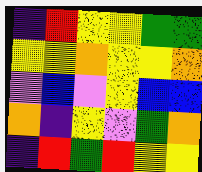[["indigo", "red", "yellow", "yellow", "green", "green"], ["yellow", "yellow", "orange", "yellow", "yellow", "orange"], ["violet", "blue", "violet", "yellow", "blue", "blue"], ["orange", "indigo", "yellow", "violet", "green", "orange"], ["indigo", "red", "green", "red", "yellow", "yellow"]]